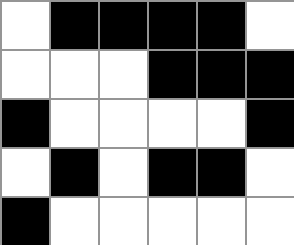[["white", "black", "black", "black", "black", "white"], ["white", "white", "white", "black", "black", "black"], ["black", "white", "white", "white", "white", "black"], ["white", "black", "white", "black", "black", "white"], ["black", "white", "white", "white", "white", "white"]]